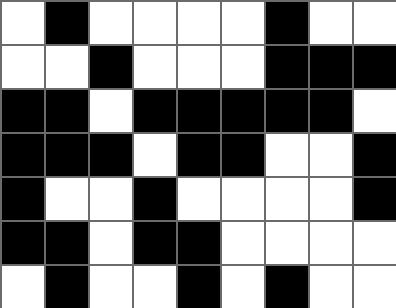[["white", "black", "white", "white", "white", "white", "black", "white", "white"], ["white", "white", "black", "white", "white", "white", "black", "black", "black"], ["black", "black", "white", "black", "black", "black", "black", "black", "white"], ["black", "black", "black", "white", "black", "black", "white", "white", "black"], ["black", "white", "white", "black", "white", "white", "white", "white", "black"], ["black", "black", "white", "black", "black", "white", "white", "white", "white"], ["white", "black", "white", "white", "black", "white", "black", "white", "white"]]